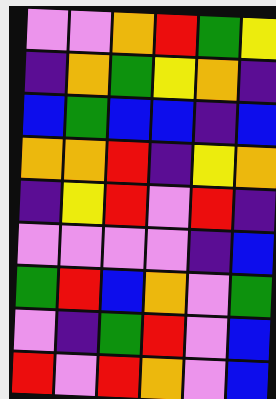[["violet", "violet", "orange", "red", "green", "yellow"], ["indigo", "orange", "green", "yellow", "orange", "indigo"], ["blue", "green", "blue", "blue", "indigo", "blue"], ["orange", "orange", "red", "indigo", "yellow", "orange"], ["indigo", "yellow", "red", "violet", "red", "indigo"], ["violet", "violet", "violet", "violet", "indigo", "blue"], ["green", "red", "blue", "orange", "violet", "green"], ["violet", "indigo", "green", "red", "violet", "blue"], ["red", "violet", "red", "orange", "violet", "blue"]]